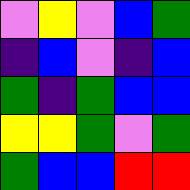[["violet", "yellow", "violet", "blue", "green"], ["indigo", "blue", "violet", "indigo", "blue"], ["green", "indigo", "green", "blue", "blue"], ["yellow", "yellow", "green", "violet", "green"], ["green", "blue", "blue", "red", "red"]]